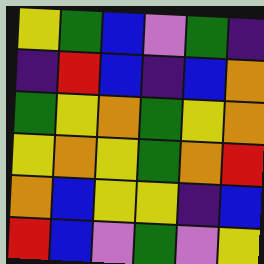[["yellow", "green", "blue", "violet", "green", "indigo"], ["indigo", "red", "blue", "indigo", "blue", "orange"], ["green", "yellow", "orange", "green", "yellow", "orange"], ["yellow", "orange", "yellow", "green", "orange", "red"], ["orange", "blue", "yellow", "yellow", "indigo", "blue"], ["red", "blue", "violet", "green", "violet", "yellow"]]